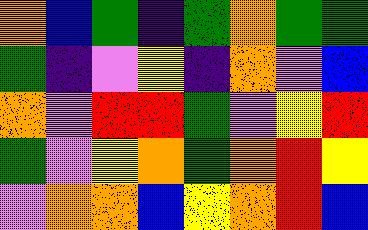[["orange", "blue", "green", "indigo", "green", "orange", "green", "green"], ["green", "indigo", "violet", "yellow", "indigo", "orange", "violet", "blue"], ["orange", "violet", "red", "red", "green", "violet", "yellow", "red"], ["green", "violet", "yellow", "orange", "green", "orange", "red", "yellow"], ["violet", "orange", "orange", "blue", "yellow", "orange", "red", "blue"]]